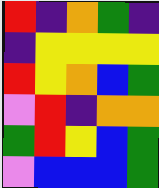[["red", "indigo", "orange", "green", "indigo"], ["indigo", "yellow", "yellow", "yellow", "yellow"], ["red", "yellow", "orange", "blue", "green"], ["violet", "red", "indigo", "orange", "orange"], ["green", "red", "yellow", "blue", "green"], ["violet", "blue", "blue", "blue", "green"]]